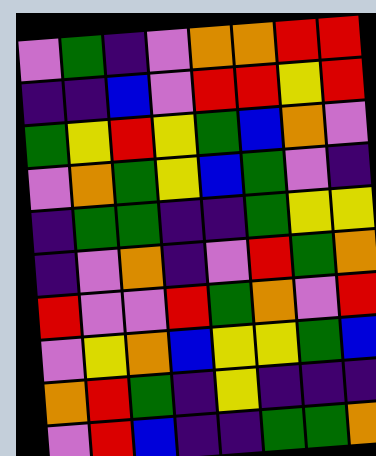[["violet", "green", "indigo", "violet", "orange", "orange", "red", "red"], ["indigo", "indigo", "blue", "violet", "red", "red", "yellow", "red"], ["green", "yellow", "red", "yellow", "green", "blue", "orange", "violet"], ["violet", "orange", "green", "yellow", "blue", "green", "violet", "indigo"], ["indigo", "green", "green", "indigo", "indigo", "green", "yellow", "yellow"], ["indigo", "violet", "orange", "indigo", "violet", "red", "green", "orange"], ["red", "violet", "violet", "red", "green", "orange", "violet", "red"], ["violet", "yellow", "orange", "blue", "yellow", "yellow", "green", "blue"], ["orange", "red", "green", "indigo", "yellow", "indigo", "indigo", "indigo"], ["violet", "red", "blue", "indigo", "indigo", "green", "green", "orange"]]